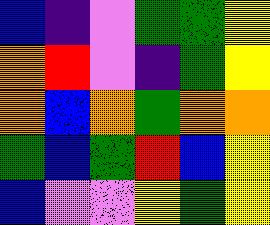[["blue", "indigo", "violet", "green", "green", "yellow"], ["orange", "red", "violet", "indigo", "green", "yellow"], ["orange", "blue", "orange", "green", "orange", "orange"], ["green", "blue", "green", "red", "blue", "yellow"], ["blue", "violet", "violet", "yellow", "green", "yellow"]]